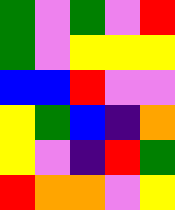[["green", "violet", "green", "violet", "red"], ["green", "violet", "yellow", "yellow", "yellow"], ["blue", "blue", "red", "violet", "violet"], ["yellow", "green", "blue", "indigo", "orange"], ["yellow", "violet", "indigo", "red", "green"], ["red", "orange", "orange", "violet", "yellow"]]